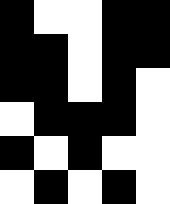[["black", "white", "white", "black", "black"], ["black", "black", "white", "black", "black"], ["black", "black", "white", "black", "white"], ["white", "black", "black", "black", "white"], ["black", "white", "black", "white", "white"], ["white", "black", "white", "black", "white"]]